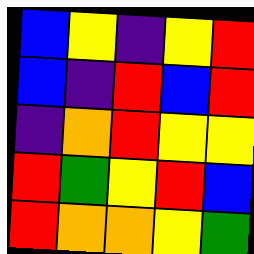[["blue", "yellow", "indigo", "yellow", "red"], ["blue", "indigo", "red", "blue", "red"], ["indigo", "orange", "red", "yellow", "yellow"], ["red", "green", "yellow", "red", "blue"], ["red", "orange", "orange", "yellow", "green"]]